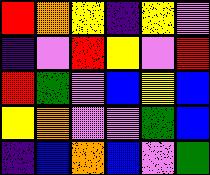[["red", "orange", "yellow", "indigo", "yellow", "violet"], ["indigo", "violet", "red", "yellow", "violet", "red"], ["red", "green", "violet", "blue", "yellow", "blue"], ["yellow", "orange", "violet", "violet", "green", "blue"], ["indigo", "blue", "orange", "blue", "violet", "green"]]